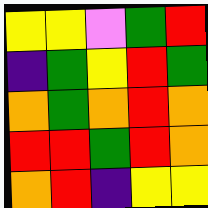[["yellow", "yellow", "violet", "green", "red"], ["indigo", "green", "yellow", "red", "green"], ["orange", "green", "orange", "red", "orange"], ["red", "red", "green", "red", "orange"], ["orange", "red", "indigo", "yellow", "yellow"]]